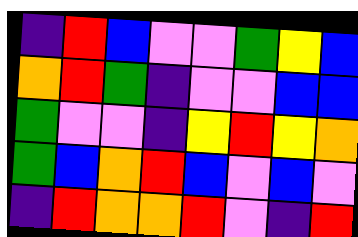[["indigo", "red", "blue", "violet", "violet", "green", "yellow", "blue"], ["orange", "red", "green", "indigo", "violet", "violet", "blue", "blue"], ["green", "violet", "violet", "indigo", "yellow", "red", "yellow", "orange"], ["green", "blue", "orange", "red", "blue", "violet", "blue", "violet"], ["indigo", "red", "orange", "orange", "red", "violet", "indigo", "red"]]